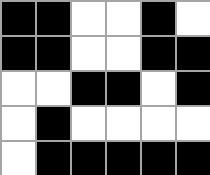[["black", "black", "white", "white", "black", "white"], ["black", "black", "white", "white", "black", "black"], ["white", "white", "black", "black", "white", "black"], ["white", "black", "white", "white", "white", "white"], ["white", "black", "black", "black", "black", "black"]]